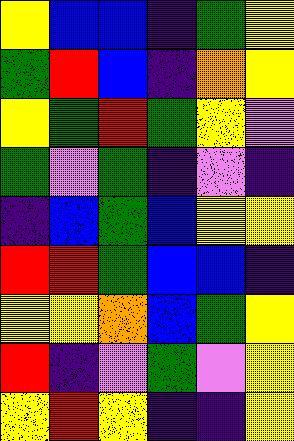[["yellow", "blue", "blue", "indigo", "green", "yellow"], ["green", "red", "blue", "indigo", "orange", "yellow"], ["yellow", "green", "red", "green", "yellow", "violet"], ["green", "violet", "green", "indigo", "violet", "indigo"], ["indigo", "blue", "green", "blue", "yellow", "yellow"], ["red", "red", "green", "blue", "blue", "indigo"], ["yellow", "yellow", "orange", "blue", "green", "yellow"], ["red", "indigo", "violet", "green", "violet", "yellow"], ["yellow", "red", "yellow", "indigo", "indigo", "yellow"]]